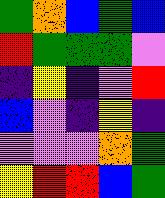[["green", "orange", "blue", "green", "blue"], ["red", "green", "green", "green", "violet"], ["indigo", "yellow", "indigo", "violet", "red"], ["blue", "violet", "indigo", "yellow", "indigo"], ["violet", "violet", "violet", "orange", "green"], ["yellow", "red", "red", "blue", "green"]]